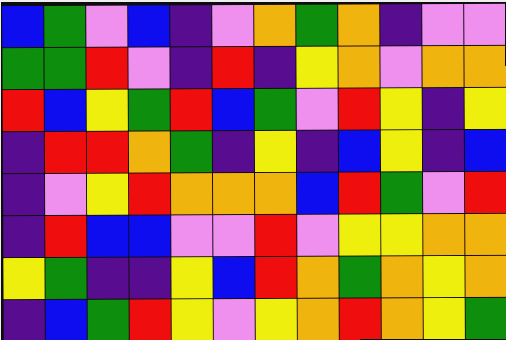[["blue", "green", "violet", "blue", "indigo", "violet", "orange", "green", "orange", "indigo", "violet", "violet"], ["green", "green", "red", "violet", "indigo", "red", "indigo", "yellow", "orange", "violet", "orange", "orange"], ["red", "blue", "yellow", "green", "red", "blue", "green", "violet", "red", "yellow", "indigo", "yellow"], ["indigo", "red", "red", "orange", "green", "indigo", "yellow", "indigo", "blue", "yellow", "indigo", "blue"], ["indigo", "violet", "yellow", "red", "orange", "orange", "orange", "blue", "red", "green", "violet", "red"], ["indigo", "red", "blue", "blue", "violet", "violet", "red", "violet", "yellow", "yellow", "orange", "orange"], ["yellow", "green", "indigo", "indigo", "yellow", "blue", "red", "orange", "green", "orange", "yellow", "orange"], ["indigo", "blue", "green", "red", "yellow", "violet", "yellow", "orange", "red", "orange", "yellow", "green"]]